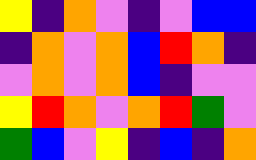[["yellow", "indigo", "orange", "violet", "indigo", "violet", "blue", "blue"], ["indigo", "orange", "violet", "orange", "blue", "red", "orange", "indigo"], ["violet", "orange", "violet", "orange", "blue", "indigo", "violet", "violet"], ["yellow", "red", "orange", "violet", "orange", "red", "green", "violet"], ["green", "blue", "violet", "yellow", "indigo", "blue", "indigo", "orange"]]